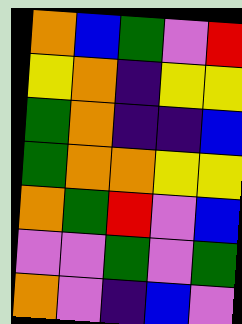[["orange", "blue", "green", "violet", "red"], ["yellow", "orange", "indigo", "yellow", "yellow"], ["green", "orange", "indigo", "indigo", "blue"], ["green", "orange", "orange", "yellow", "yellow"], ["orange", "green", "red", "violet", "blue"], ["violet", "violet", "green", "violet", "green"], ["orange", "violet", "indigo", "blue", "violet"]]